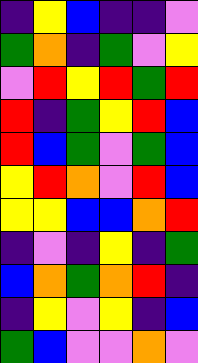[["indigo", "yellow", "blue", "indigo", "indigo", "violet"], ["green", "orange", "indigo", "green", "violet", "yellow"], ["violet", "red", "yellow", "red", "green", "red"], ["red", "indigo", "green", "yellow", "red", "blue"], ["red", "blue", "green", "violet", "green", "blue"], ["yellow", "red", "orange", "violet", "red", "blue"], ["yellow", "yellow", "blue", "blue", "orange", "red"], ["indigo", "violet", "indigo", "yellow", "indigo", "green"], ["blue", "orange", "green", "orange", "red", "indigo"], ["indigo", "yellow", "violet", "yellow", "indigo", "blue"], ["green", "blue", "violet", "violet", "orange", "violet"]]